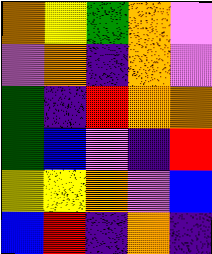[["orange", "yellow", "green", "orange", "violet"], ["violet", "orange", "indigo", "orange", "violet"], ["green", "indigo", "red", "orange", "orange"], ["green", "blue", "violet", "indigo", "red"], ["yellow", "yellow", "orange", "violet", "blue"], ["blue", "red", "indigo", "orange", "indigo"]]